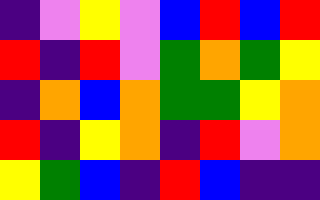[["indigo", "violet", "yellow", "violet", "blue", "red", "blue", "red"], ["red", "indigo", "red", "violet", "green", "orange", "green", "yellow"], ["indigo", "orange", "blue", "orange", "green", "green", "yellow", "orange"], ["red", "indigo", "yellow", "orange", "indigo", "red", "violet", "orange"], ["yellow", "green", "blue", "indigo", "red", "blue", "indigo", "indigo"]]